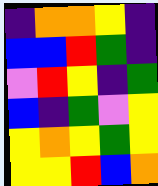[["indigo", "orange", "orange", "yellow", "indigo"], ["blue", "blue", "red", "green", "indigo"], ["violet", "red", "yellow", "indigo", "green"], ["blue", "indigo", "green", "violet", "yellow"], ["yellow", "orange", "yellow", "green", "yellow"], ["yellow", "yellow", "red", "blue", "orange"]]